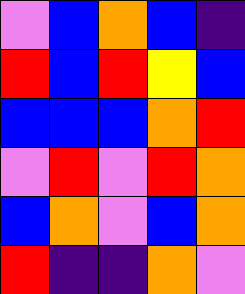[["violet", "blue", "orange", "blue", "indigo"], ["red", "blue", "red", "yellow", "blue"], ["blue", "blue", "blue", "orange", "red"], ["violet", "red", "violet", "red", "orange"], ["blue", "orange", "violet", "blue", "orange"], ["red", "indigo", "indigo", "orange", "violet"]]